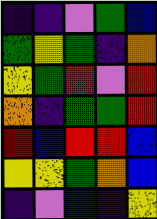[["indigo", "indigo", "violet", "green", "blue"], ["green", "yellow", "green", "indigo", "orange"], ["yellow", "green", "red", "violet", "red"], ["orange", "indigo", "green", "green", "red"], ["red", "blue", "red", "red", "blue"], ["yellow", "yellow", "green", "orange", "blue"], ["indigo", "violet", "blue", "indigo", "yellow"]]